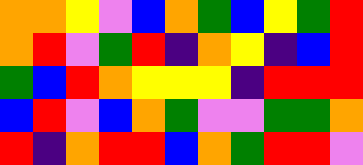[["orange", "orange", "yellow", "violet", "blue", "orange", "green", "blue", "yellow", "green", "red"], ["orange", "red", "violet", "green", "red", "indigo", "orange", "yellow", "indigo", "blue", "red"], ["green", "blue", "red", "orange", "yellow", "yellow", "yellow", "indigo", "red", "red", "red"], ["blue", "red", "violet", "blue", "orange", "green", "violet", "violet", "green", "green", "orange"], ["red", "indigo", "orange", "red", "red", "blue", "orange", "green", "red", "red", "violet"]]